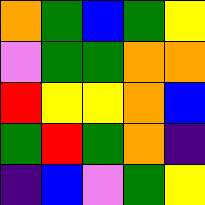[["orange", "green", "blue", "green", "yellow"], ["violet", "green", "green", "orange", "orange"], ["red", "yellow", "yellow", "orange", "blue"], ["green", "red", "green", "orange", "indigo"], ["indigo", "blue", "violet", "green", "yellow"]]